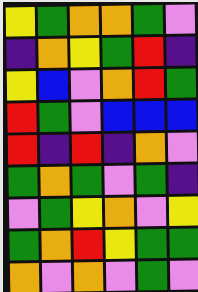[["yellow", "green", "orange", "orange", "green", "violet"], ["indigo", "orange", "yellow", "green", "red", "indigo"], ["yellow", "blue", "violet", "orange", "red", "green"], ["red", "green", "violet", "blue", "blue", "blue"], ["red", "indigo", "red", "indigo", "orange", "violet"], ["green", "orange", "green", "violet", "green", "indigo"], ["violet", "green", "yellow", "orange", "violet", "yellow"], ["green", "orange", "red", "yellow", "green", "green"], ["orange", "violet", "orange", "violet", "green", "violet"]]